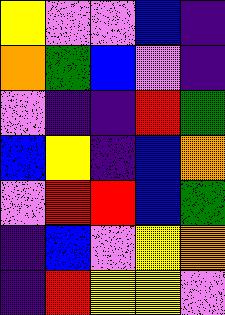[["yellow", "violet", "violet", "blue", "indigo"], ["orange", "green", "blue", "violet", "indigo"], ["violet", "indigo", "indigo", "red", "green"], ["blue", "yellow", "indigo", "blue", "orange"], ["violet", "red", "red", "blue", "green"], ["indigo", "blue", "violet", "yellow", "orange"], ["indigo", "red", "yellow", "yellow", "violet"]]